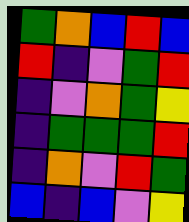[["green", "orange", "blue", "red", "blue"], ["red", "indigo", "violet", "green", "red"], ["indigo", "violet", "orange", "green", "yellow"], ["indigo", "green", "green", "green", "red"], ["indigo", "orange", "violet", "red", "green"], ["blue", "indigo", "blue", "violet", "yellow"]]